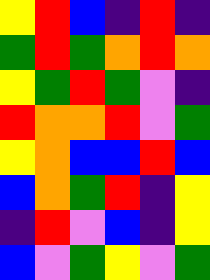[["yellow", "red", "blue", "indigo", "red", "indigo"], ["green", "red", "green", "orange", "red", "orange"], ["yellow", "green", "red", "green", "violet", "indigo"], ["red", "orange", "orange", "red", "violet", "green"], ["yellow", "orange", "blue", "blue", "red", "blue"], ["blue", "orange", "green", "red", "indigo", "yellow"], ["indigo", "red", "violet", "blue", "indigo", "yellow"], ["blue", "violet", "green", "yellow", "violet", "green"]]